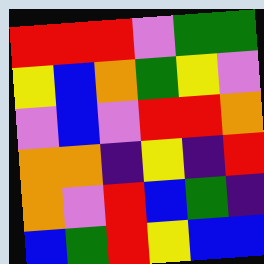[["red", "red", "red", "violet", "green", "green"], ["yellow", "blue", "orange", "green", "yellow", "violet"], ["violet", "blue", "violet", "red", "red", "orange"], ["orange", "orange", "indigo", "yellow", "indigo", "red"], ["orange", "violet", "red", "blue", "green", "indigo"], ["blue", "green", "red", "yellow", "blue", "blue"]]